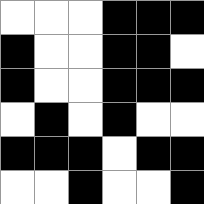[["white", "white", "white", "black", "black", "black"], ["black", "white", "white", "black", "black", "white"], ["black", "white", "white", "black", "black", "black"], ["white", "black", "white", "black", "white", "white"], ["black", "black", "black", "white", "black", "black"], ["white", "white", "black", "white", "white", "black"]]